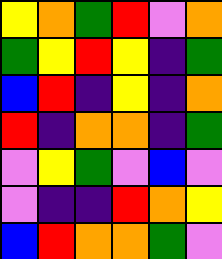[["yellow", "orange", "green", "red", "violet", "orange"], ["green", "yellow", "red", "yellow", "indigo", "green"], ["blue", "red", "indigo", "yellow", "indigo", "orange"], ["red", "indigo", "orange", "orange", "indigo", "green"], ["violet", "yellow", "green", "violet", "blue", "violet"], ["violet", "indigo", "indigo", "red", "orange", "yellow"], ["blue", "red", "orange", "orange", "green", "violet"]]